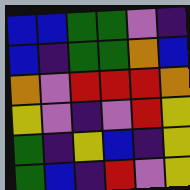[["blue", "blue", "green", "green", "violet", "indigo"], ["blue", "indigo", "green", "green", "orange", "blue"], ["orange", "violet", "red", "red", "red", "orange"], ["yellow", "violet", "indigo", "violet", "red", "yellow"], ["green", "indigo", "yellow", "blue", "indigo", "yellow"], ["green", "blue", "indigo", "red", "violet", "yellow"]]